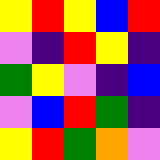[["yellow", "red", "yellow", "blue", "red"], ["violet", "indigo", "red", "yellow", "indigo"], ["green", "yellow", "violet", "indigo", "blue"], ["violet", "blue", "red", "green", "indigo"], ["yellow", "red", "green", "orange", "violet"]]